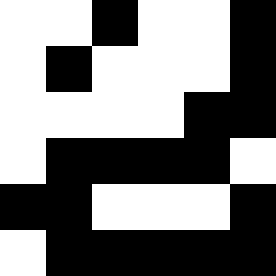[["white", "white", "black", "white", "white", "black"], ["white", "black", "white", "white", "white", "black"], ["white", "white", "white", "white", "black", "black"], ["white", "black", "black", "black", "black", "white"], ["black", "black", "white", "white", "white", "black"], ["white", "black", "black", "black", "black", "black"]]